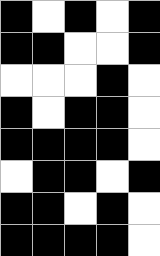[["black", "white", "black", "white", "black"], ["black", "black", "white", "white", "black"], ["white", "white", "white", "black", "white"], ["black", "white", "black", "black", "white"], ["black", "black", "black", "black", "white"], ["white", "black", "black", "white", "black"], ["black", "black", "white", "black", "white"], ["black", "black", "black", "black", "white"]]